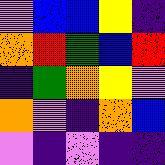[["violet", "blue", "blue", "yellow", "indigo"], ["orange", "red", "green", "blue", "red"], ["indigo", "green", "orange", "yellow", "violet"], ["orange", "violet", "indigo", "orange", "blue"], ["violet", "indigo", "violet", "indigo", "indigo"]]